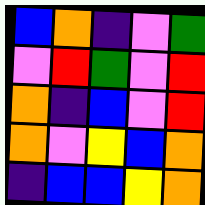[["blue", "orange", "indigo", "violet", "green"], ["violet", "red", "green", "violet", "red"], ["orange", "indigo", "blue", "violet", "red"], ["orange", "violet", "yellow", "blue", "orange"], ["indigo", "blue", "blue", "yellow", "orange"]]